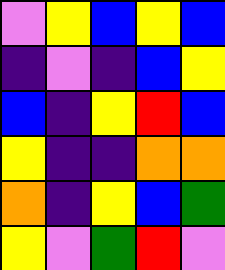[["violet", "yellow", "blue", "yellow", "blue"], ["indigo", "violet", "indigo", "blue", "yellow"], ["blue", "indigo", "yellow", "red", "blue"], ["yellow", "indigo", "indigo", "orange", "orange"], ["orange", "indigo", "yellow", "blue", "green"], ["yellow", "violet", "green", "red", "violet"]]